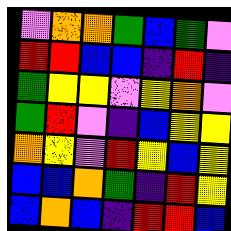[["violet", "orange", "orange", "green", "blue", "green", "violet"], ["red", "red", "blue", "blue", "indigo", "red", "indigo"], ["green", "yellow", "yellow", "violet", "yellow", "orange", "violet"], ["green", "red", "violet", "indigo", "blue", "yellow", "yellow"], ["orange", "yellow", "violet", "red", "yellow", "blue", "yellow"], ["blue", "blue", "orange", "green", "indigo", "red", "yellow"], ["blue", "orange", "blue", "indigo", "red", "red", "blue"]]